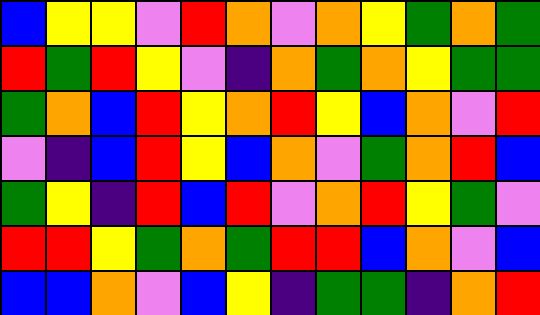[["blue", "yellow", "yellow", "violet", "red", "orange", "violet", "orange", "yellow", "green", "orange", "green"], ["red", "green", "red", "yellow", "violet", "indigo", "orange", "green", "orange", "yellow", "green", "green"], ["green", "orange", "blue", "red", "yellow", "orange", "red", "yellow", "blue", "orange", "violet", "red"], ["violet", "indigo", "blue", "red", "yellow", "blue", "orange", "violet", "green", "orange", "red", "blue"], ["green", "yellow", "indigo", "red", "blue", "red", "violet", "orange", "red", "yellow", "green", "violet"], ["red", "red", "yellow", "green", "orange", "green", "red", "red", "blue", "orange", "violet", "blue"], ["blue", "blue", "orange", "violet", "blue", "yellow", "indigo", "green", "green", "indigo", "orange", "red"]]